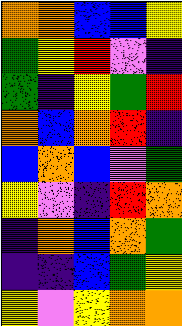[["orange", "orange", "blue", "blue", "yellow"], ["green", "yellow", "red", "violet", "indigo"], ["green", "indigo", "yellow", "green", "red"], ["orange", "blue", "orange", "red", "indigo"], ["blue", "orange", "blue", "violet", "green"], ["yellow", "violet", "indigo", "red", "orange"], ["indigo", "orange", "blue", "orange", "green"], ["indigo", "indigo", "blue", "green", "yellow"], ["yellow", "violet", "yellow", "orange", "orange"]]